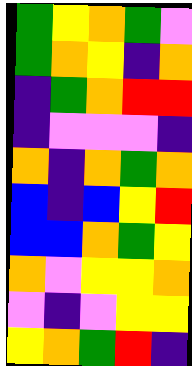[["green", "yellow", "orange", "green", "violet"], ["green", "orange", "yellow", "indigo", "orange"], ["indigo", "green", "orange", "red", "red"], ["indigo", "violet", "violet", "violet", "indigo"], ["orange", "indigo", "orange", "green", "orange"], ["blue", "indigo", "blue", "yellow", "red"], ["blue", "blue", "orange", "green", "yellow"], ["orange", "violet", "yellow", "yellow", "orange"], ["violet", "indigo", "violet", "yellow", "yellow"], ["yellow", "orange", "green", "red", "indigo"]]